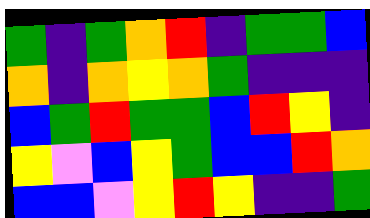[["green", "indigo", "green", "orange", "red", "indigo", "green", "green", "blue"], ["orange", "indigo", "orange", "yellow", "orange", "green", "indigo", "indigo", "indigo"], ["blue", "green", "red", "green", "green", "blue", "red", "yellow", "indigo"], ["yellow", "violet", "blue", "yellow", "green", "blue", "blue", "red", "orange"], ["blue", "blue", "violet", "yellow", "red", "yellow", "indigo", "indigo", "green"]]